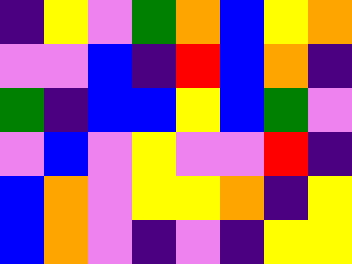[["indigo", "yellow", "violet", "green", "orange", "blue", "yellow", "orange"], ["violet", "violet", "blue", "indigo", "red", "blue", "orange", "indigo"], ["green", "indigo", "blue", "blue", "yellow", "blue", "green", "violet"], ["violet", "blue", "violet", "yellow", "violet", "violet", "red", "indigo"], ["blue", "orange", "violet", "yellow", "yellow", "orange", "indigo", "yellow"], ["blue", "orange", "violet", "indigo", "violet", "indigo", "yellow", "yellow"]]